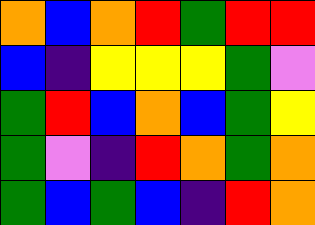[["orange", "blue", "orange", "red", "green", "red", "red"], ["blue", "indigo", "yellow", "yellow", "yellow", "green", "violet"], ["green", "red", "blue", "orange", "blue", "green", "yellow"], ["green", "violet", "indigo", "red", "orange", "green", "orange"], ["green", "blue", "green", "blue", "indigo", "red", "orange"]]